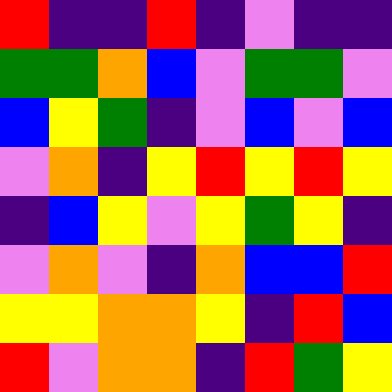[["red", "indigo", "indigo", "red", "indigo", "violet", "indigo", "indigo"], ["green", "green", "orange", "blue", "violet", "green", "green", "violet"], ["blue", "yellow", "green", "indigo", "violet", "blue", "violet", "blue"], ["violet", "orange", "indigo", "yellow", "red", "yellow", "red", "yellow"], ["indigo", "blue", "yellow", "violet", "yellow", "green", "yellow", "indigo"], ["violet", "orange", "violet", "indigo", "orange", "blue", "blue", "red"], ["yellow", "yellow", "orange", "orange", "yellow", "indigo", "red", "blue"], ["red", "violet", "orange", "orange", "indigo", "red", "green", "yellow"]]